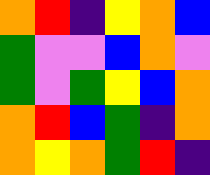[["orange", "red", "indigo", "yellow", "orange", "blue"], ["green", "violet", "violet", "blue", "orange", "violet"], ["green", "violet", "green", "yellow", "blue", "orange"], ["orange", "red", "blue", "green", "indigo", "orange"], ["orange", "yellow", "orange", "green", "red", "indigo"]]